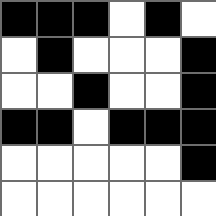[["black", "black", "black", "white", "black", "white"], ["white", "black", "white", "white", "white", "black"], ["white", "white", "black", "white", "white", "black"], ["black", "black", "white", "black", "black", "black"], ["white", "white", "white", "white", "white", "black"], ["white", "white", "white", "white", "white", "white"]]